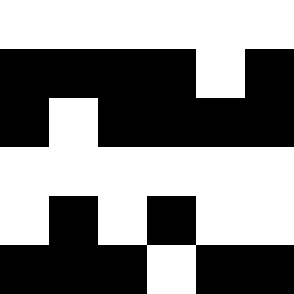[["white", "white", "white", "white", "white", "white"], ["black", "black", "black", "black", "white", "black"], ["black", "white", "black", "black", "black", "black"], ["white", "white", "white", "white", "white", "white"], ["white", "black", "white", "black", "white", "white"], ["black", "black", "black", "white", "black", "black"]]